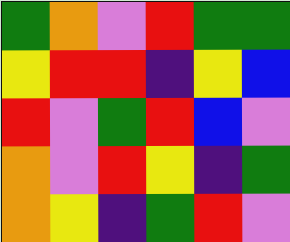[["green", "orange", "violet", "red", "green", "green"], ["yellow", "red", "red", "indigo", "yellow", "blue"], ["red", "violet", "green", "red", "blue", "violet"], ["orange", "violet", "red", "yellow", "indigo", "green"], ["orange", "yellow", "indigo", "green", "red", "violet"]]